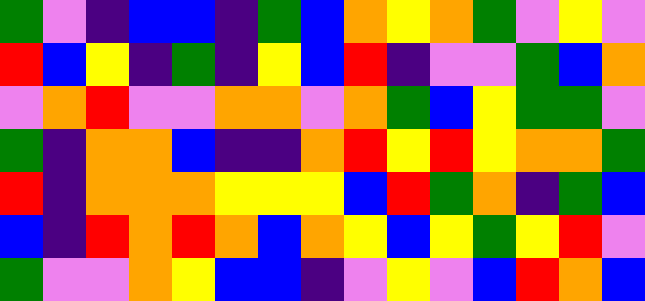[["green", "violet", "indigo", "blue", "blue", "indigo", "green", "blue", "orange", "yellow", "orange", "green", "violet", "yellow", "violet"], ["red", "blue", "yellow", "indigo", "green", "indigo", "yellow", "blue", "red", "indigo", "violet", "violet", "green", "blue", "orange"], ["violet", "orange", "red", "violet", "violet", "orange", "orange", "violet", "orange", "green", "blue", "yellow", "green", "green", "violet"], ["green", "indigo", "orange", "orange", "blue", "indigo", "indigo", "orange", "red", "yellow", "red", "yellow", "orange", "orange", "green"], ["red", "indigo", "orange", "orange", "orange", "yellow", "yellow", "yellow", "blue", "red", "green", "orange", "indigo", "green", "blue"], ["blue", "indigo", "red", "orange", "red", "orange", "blue", "orange", "yellow", "blue", "yellow", "green", "yellow", "red", "violet"], ["green", "violet", "violet", "orange", "yellow", "blue", "blue", "indigo", "violet", "yellow", "violet", "blue", "red", "orange", "blue"]]